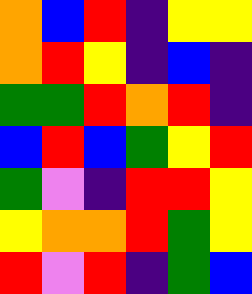[["orange", "blue", "red", "indigo", "yellow", "yellow"], ["orange", "red", "yellow", "indigo", "blue", "indigo"], ["green", "green", "red", "orange", "red", "indigo"], ["blue", "red", "blue", "green", "yellow", "red"], ["green", "violet", "indigo", "red", "red", "yellow"], ["yellow", "orange", "orange", "red", "green", "yellow"], ["red", "violet", "red", "indigo", "green", "blue"]]